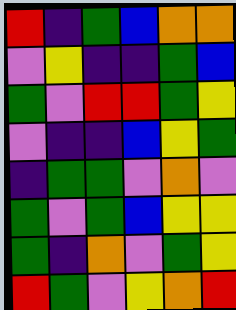[["red", "indigo", "green", "blue", "orange", "orange"], ["violet", "yellow", "indigo", "indigo", "green", "blue"], ["green", "violet", "red", "red", "green", "yellow"], ["violet", "indigo", "indigo", "blue", "yellow", "green"], ["indigo", "green", "green", "violet", "orange", "violet"], ["green", "violet", "green", "blue", "yellow", "yellow"], ["green", "indigo", "orange", "violet", "green", "yellow"], ["red", "green", "violet", "yellow", "orange", "red"]]